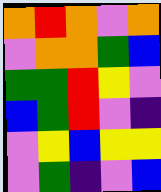[["orange", "red", "orange", "violet", "orange"], ["violet", "orange", "orange", "green", "blue"], ["green", "green", "red", "yellow", "violet"], ["blue", "green", "red", "violet", "indigo"], ["violet", "yellow", "blue", "yellow", "yellow"], ["violet", "green", "indigo", "violet", "blue"]]